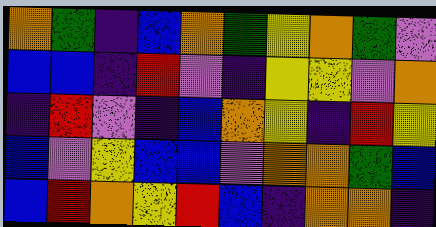[["orange", "green", "indigo", "blue", "orange", "green", "yellow", "orange", "green", "violet"], ["blue", "blue", "indigo", "red", "violet", "indigo", "yellow", "yellow", "violet", "orange"], ["indigo", "red", "violet", "indigo", "blue", "orange", "yellow", "indigo", "red", "yellow"], ["blue", "violet", "yellow", "blue", "blue", "violet", "orange", "orange", "green", "blue"], ["blue", "red", "orange", "yellow", "red", "blue", "indigo", "orange", "orange", "indigo"]]